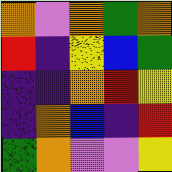[["orange", "violet", "orange", "green", "orange"], ["red", "indigo", "yellow", "blue", "green"], ["indigo", "indigo", "orange", "red", "yellow"], ["indigo", "orange", "blue", "indigo", "red"], ["green", "orange", "violet", "violet", "yellow"]]